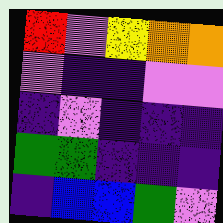[["red", "violet", "yellow", "orange", "orange"], ["violet", "indigo", "indigo", "violet", "violet"], ["indigo", "violet", "indigo", "indigo", "indigo"], ["green", "green", "indigo", "indigo", "indigo"], ["indigo", "blue", "blue", "green", "violet"]]